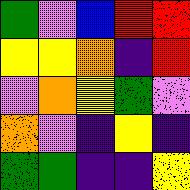[["green", "violet", "blue", "red", "red"], ["yellow", "yellow", "orange", "indigo", "red"], ["violet", "orange", "yellow", "green", "violet"], ["orange", "violet", "indigo", "yellow", "indigo"], ["green", "green", "indigo", "indigo", "yellow"]]